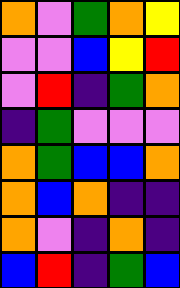[["orange", "violet", "green", "orange", "yellow"], ["violet", "violet", "blue", "yellow", "red"], ["violet", "red", "indigo", "green", "orange"], ["indigo", "green", "violet", "violet", "violet"], ["orange", "green", "blue", "blue", "orange"], ["orange", "blue", "orange", "indigo", "indigo"], ["orange", "violet", "indigo", "orange", "indigo"], ["blue", "red", "indigo", "green", "blue"]]